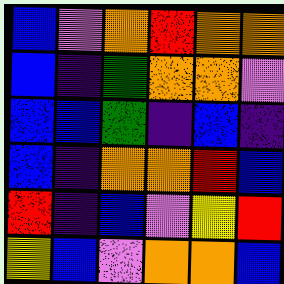[["blue", "violet", "orange", "red", "orange", "orange"], ["blue", "indigo", "green", "orange", "orange", "violet"], ["blue", "blue", "green", "indigo", "blue", "indigo"], ["blue", "indigo", "orange", "orange", "red", "blue"], ["red", "indigo", "blue", "violet", "yellow", "red"], ["yellow", "blue", "violet", "orange", "orange", "blue"]]